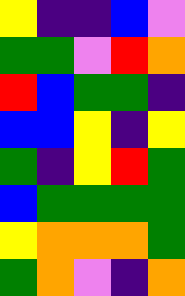[["yellow", "indigo", "indigo", "blue", "violet"], ["green", "green", "violet", "red", "orange"], ["red", "blue", "green", "green", "indigo"], ["blue", "blue", "yellow", "indigo", "yellow"], ["green", "indigo", "yellow", "red", "green"], ["blue", "green", "green", "green", "green"], ["yellow", "orange", "orange", "orange", "green"], ["green", "orange", "violet", "indigo", "orange"]]